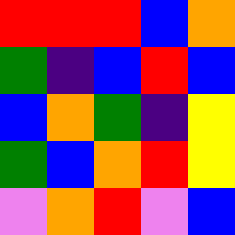[["red", "red", "red", "blue", "orange"], ["green", "indigo", "blue", "red", "blue"], ["blue", "orange", "green", "indigo", "yellow"], ["green", "blue", "orange", "red", "yellow"], ["violet", "orange", "red", "violet", "blue"]]